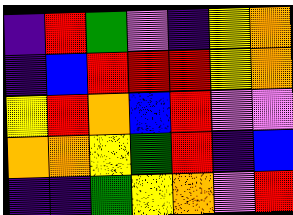[["indigo", "red", "green", "violet", "indigo", "yellow", "orange"], ["indigo", "blue", "red", "red", "red", "yellow", "orange"], ["yellow", "red", "orange", "blue", "red", "violet", "violet"], ["orange", "orange", "yellow", "green", "red", "indigo", "blue"], ["indigo", "indigo", "green", "yellow", "orange", "violet", "red"]]